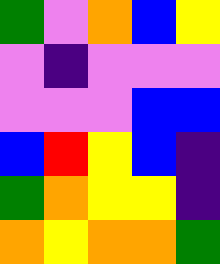[["green", "violet", "orange", "blue", "yellow"], ["violet", "indigo", "violet", "violet", "violet"], ["violet", "violet", "violet", "blue", "blue"], ["blue", "red", "yellow", "blue", "indigo"], ["green", "orange", "yellow", "yellow", "indigo"], ["orange", "yellow", "orange", "orange", "green"]]